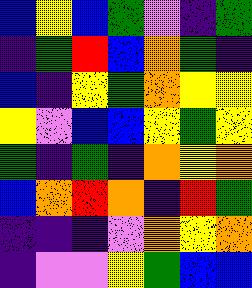[["blue", "yellow", "blue", "green", "violet", "indigo", "green"], ["indigo", "green", "red", "blue", "orange", "green", "indigo"], ["blue", "indigo", "yellow", "green", "orange", "yellow", "yellow"], ["yellow", "violet", "blue", "blue", "yellow", "green", "yellow"], ["green", "indigo", "green", "indigo", "orange", "yellow", "orange"], ["blue", "orange", "red", "orange", "indigo", "red", "green"], ["indigo", "indigo", "indigo", "violet", "orange", "yellow", "orange"], ["indigo", "violet", "violet", "yellow", "green", "blue", "blue"]]